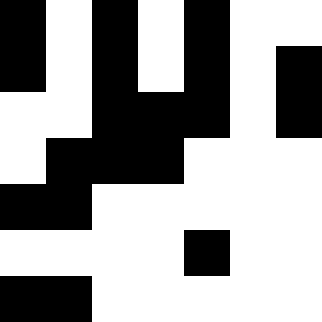[["black", "white", "black", "white", "black", "white", "white"], ["black", "white", "black", "white", "black", "white", "black"], ["white", "white", "black", "black", "black", "white", "black"], ["white", "black", "black", "black", "white", "white", "white"], ["black", "black", "white", "white", "white", "white", "white"], ["white", "white", "white", "white", "black", "white", "white"], ["black", "black", "white", "white", "white", "white", "white"]]